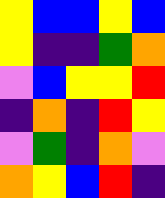[["yellow", "blue", "blue", "yellow", "blue"], ["yellow", "indigo", "indigo", "green", "orange"], ["violet", "blue", "yellow", "yellow", "red"], ["indigo", "orange", "indigo", "red", "yellow"], ["violet", "green", "indigo", "orange", "violet"], ["orange", "yellow", "blue", "red", "indigo"]]